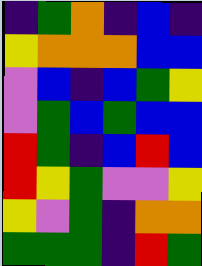[["indigo", "green", "orange", "indigo", "blue", "indigo"], ["yellow", "orange", "orange", "orange", "blue", "blue"], ["violet", "blue", "indigo", "blue", "green", "yellow"], ["violet", "green", "blue", "green", "blue", "blue"], ["red", "green", "indigo", "blue", "red", "blue"], ["red", "yellow", "green", "violet", "violet", "yellow"], ["yellow", "violet", "green", "indigo", "orange", "orange"], ["green", "green", "green", "indigo", "red", "green"]]